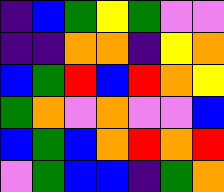[["indigo", "blue", "green", "yellow", "green", "violet", "violet"], ["indigo", "indigo", "orange", "orange", "indigo", "yellow", "orange"], ["blue", "green", "red", "blue", "red", "orange", "yellow"], ["green", "orange", "violet", "orange", "violet", "violet", "blue"], ["blue", "green", "blue", "orange", "red", "orange", "red"], ["violet", "green", "blue", "blue", "indigo", "green", "orange"]]